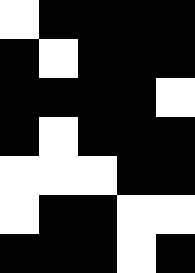[["white", "black", "black", "black", "black"], ["black", "white", "black", "black", "black"], ["black", "black", "black", "black", "white"], ["black", "white", "black", "black", "black"], ["white", "white", "white", "black", "black"], ["white", "black", "black", "white", "white"], ["black", "black", "black", "white", "black"]]